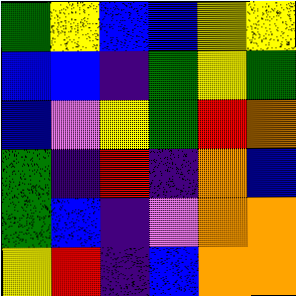[["green", "yellow", "blue", "blue", "yellow", "yellow"], ["blue", "blue", "indigo", "green", "yellow", "green"], ["blue", "violet", "yellow", "green", "red", "orange"], ["green", "indigo", "red", "indigo", "orange", "blue"], ["green", "blue", "indigo", "violet", "orange", "orange"], ["yellow", "red", "indigo", "blue", "orange", "orange"]]